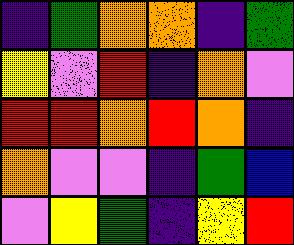[["indigo", "green", "orange", "orange", "indigo", "green"], ["yellow", "violet", "red", "indigo", "orange", "violet"], ["red", "red", "orange", "red", "orange", "indigo"], ["orange", "violet", "violet", "indigo", "green", "blue"], ["violet", "yellow", "green", "indigo", "yellow", "red"]]